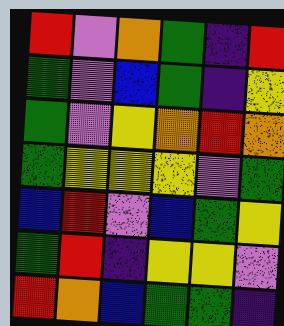[["red", "violet", "orange", "green", "indigo", "red"], ["green", "violet", "blue", "green", "indigo", "yellow"], ["green", "violet", "yellow", "orange", "red", "orange"], ["green", "yellow", "yellow", "yellow", "violet", "green"], ["blue", "red", "violet", "blue", "green", "yellow"], ["green", "red", "indigo", "yellow", "yellow", "violet"], ["red", "orange", "blue", "green", "green", "indigo"]]